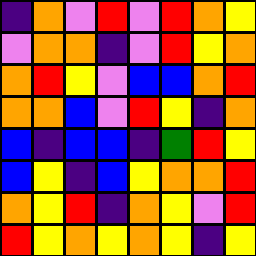[["indigo", "orange", "violet", "red", "violet", "red", "orange", "yellow"], ["violet", "orange", "orange", "indigo", "violet", "red", "yellow", "orange"], ["orange", "red", "yellow", "violet", "blue", "blue", "orange", "red"], ["orange", "orange", "blue", "violet", "red", "yellow", "indigo", "orange"], ["blue", "indigo", "blue", "blue", "indigo", "green", "red", "yellow"], ["blue", "yellow", "indigo", "blue", "yellow", "orange", "orange", "red"], ["orange", "yellow", "red", "indigo", "orange", "yellow", "violet", "red"], ["red", "yellow", "orange", "yellow", "orange", "yellow", "indigo", "yellow"]]